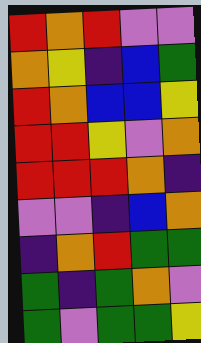[["red", "orange", "red", "violet", "violet"], ["orange", "yellow", "indigo", "blue", "green"], ["red", "orange", "blue", "blue", "yellow"], ["red", "red", "yellow", "violet", "orange"], ["red", "red", "red", "orange", "indigo"], ["violet", "violet", "indigo", "blue", "orange"], ["indigo", "orange", "red", "green", "green"], ["green", "indigo", "green", "orange", "violet"], ["green", "violet", "green", "green", "yellow"]]